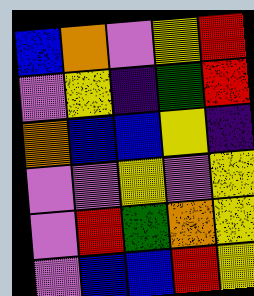[["blue", "orange", "violet", "yellow", "red"], ["violet", "yellow", "indigo", "green", "red"], ["orange", "blue", "blue", "yellow", "indigo"], ["violet", "violet", "yellow", "violet", "yellow"], ["violet", "red", "green", "orange", "yellow"], ["violet", "blue", "blue", "red", "yellow"]]